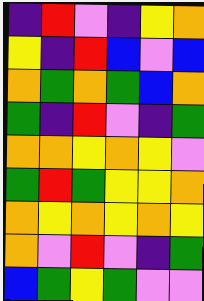[["indigo", "red", "violet", "indigo", "yellow", "orange"], ["yellow", "indigo", "red", "blue", "violet", "blue"], ["orange", "green", "orange", "green", "blue", "orange"], ["green", "indigo", "red", "violet", "indigo", "green"], ["orange", "orange", "yellow", "orange", "yellow", "violet"], ["green", "red", "green", "yellow", "yellow", "orange"], ["orange", "yellow", "orange", "yellow", "orange", "yellow"], ["orange", "violet", "red", "violet", "indigo", "green"], ["blue", "green", "yellow", "green", "violet", "violet"]]